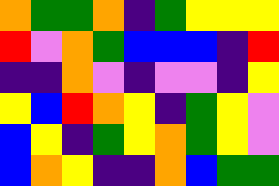[["orange", "green", "green", "orange", "indigo", "green", "yellow", "yellow", "yellow"], ["red", "violet", "orange", "green", "blue", "blue", "blue", "indigo", "red"], ["indigo", "indigo", "orange", "violet", "indigo", "violet", "violet", "indigo", "yellow"], ["yellow", "blue", "red", "orange", "yellow", "indigo", "green", "yellow", "violet"], ["blue", "yellow", "indigo", "green", "yellow", "orange", "green", "yellow", "violet"], ["blue", "orange", "yellow", "indigo", "indigo", "orange", "blue", "green", "green"]]